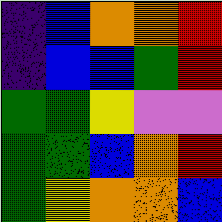[["indigo", "blue", "orange", "orange", "red"], ["indigo", "blue", "blue", "green", "red"], ["green", "green", "yellow", "violet", "violet"], ["green", "green", "blue", "orange", "red"], ["green", "yellow", "orange", "orange", "blue"]]